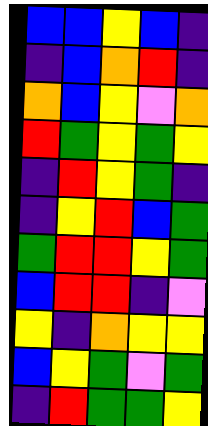[["blue", "blue", "yellow", "blue", "indigo"], ["indigo", "blue", "orange", "red", "indigo"], ["orange", "blue", "yellow", "violet", "orange"], ["red", "green", "yellow", "green", "yellow"], ["indigo", "red", "yellow", "green", "indigo"], ["indigo", "yellow", "red", "blue", "green"], ["green", "red", "red", "yellow", "green"], ["blue", "red", "red", "indigo", "violet"], ["yellow", "indigo", "orange", "yellow", "yellow"], ["blue", "yellow", "green", "violet", "green"], ["indigo", "red", "green", "green", "yellow"]]